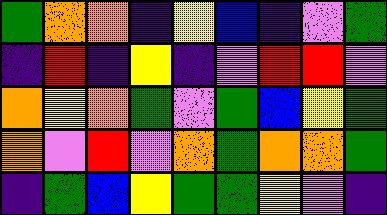[["green", "orange", "orange", "indigo", "yellow", "blue", "indigo", "violet", "green"], ["indigo", "red", "indigo", "yellow", "indigo", "violet", "red", "red", "violet"], ["orange", "yellow", "orange", "green", "violet", "green", "blue", "yellow", "green"], ["orange", "violet", "red", "violet", "orange", "green", "orange", "orange", "green"], ["indigo", "green", "blue", "yellow", "green", "green", "yellow", "violet", "indigo"]]